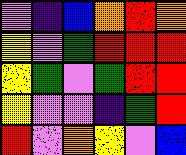[["violet", "indigo", "blue", "orange", "red", "orange"], ["yellow", "violet", "green", "red", "red", "red"], ["yellow", "green", "violet", "green", "red", "red"], ["yellow", "violet", "violet", "indigo", "green", "red"], ["red", "violet", "orange", "yellow", "violet", "blue"]]